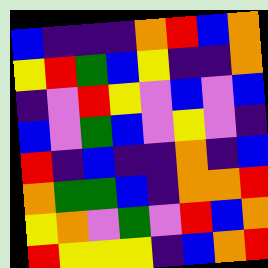[["blue", "indigo", "indigo", "indigo", "orange", "red", "blue", "orange"], ["yellow", "red", "green", "blue", "yellow", "indigo", "indigo", "orange"], ["indigo", "violet", "red", "yellow", "violet", "blue", "violet", "blue"], ["blue", "violet", "green", "blue", "violet", "yellow", "violet", "indigo"], ["red", "indigo", "blue", "indigo", "indigo", "orange", "indigo", "blue"], ["orange", "green", "green", "blue", "indigo", "orange", "orange", "red"], ["yellow", "orange", "violet", "green", "violet", "red", "blue", "orange"], ["red", "yellow", "yellow", "yellow", "indigo", "blue", "orange", "red"]]